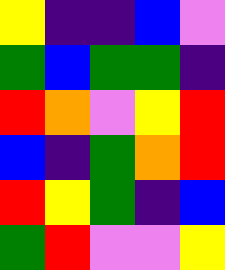[["yellow", "indigo", "indigo", "blue", "violet"], ["green", "blue", "green", "green", "indigo"], ["red", "orange", "violet", "yellow", "red"], ["blue", "indigo", "green", "orange", "red"], ["red", "yellow", "green", "indigo", "blue"], ["green", "red", "violet", "violet", "yellow"]]